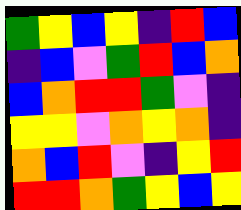[["green", "yellow", "blue", "yellow", "indigo", "red", "blue"], ["indigo", "blue", "violet", "green", "red", "blue", "orange"], ["blue", "orange", "red", "red", "green", "violet", "indigo"], ["yellow", "yellow", "violet", "orange", "yellow", "orange", "indigo"], ["orange", "blue", "red", "violet", "indigo", "yellow", "red"], ["red", "red", "orange", "green", "yellow", "blue", "yellow"]]